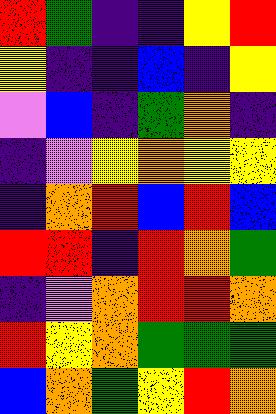[["red", "green", "indigo", "indigo", "yellow", "red"], ["yellow", "indigo", "indigo", "blue", "indigo", "yellow"], ["violet", "blue", "indigo", "green", "orange", "indigo"], ["indigo", "violet", "yellow", "orange", "yellow", "yellow"], ["indigo", "orange", "red", "blue", "red", "blue"], ["red", "red", "indigo", "red", "orange", "green"], ["indigo", "violet", "orange", "red", "red", "orange"], ["red", "yellow", "orange", "green", "green", "green"], ["blue", "orange", "green", "yellow", "red", "orange"]]